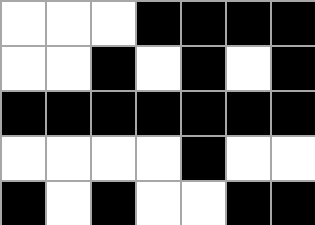[["white", "white", "white", "black", "black", "black", "black"], ["white", "white", "black", "white", "black", "white", "black"], ["black", "black", "black", "black", "black", "black", "black"], ["white", "white", "white", "white", "black", "white", "white"], ["black", "white", "black", "white", "white", "black", "black"]]